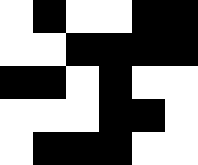[["white", "black", "white", "white", "black", "black"], ["white", "white", "black", "black", "black", "black"], ["black", "black", "white", "black", "white", "white"], ["white", "white", "white", "black", "black", "white"], ["white", "black", "black", "black", "white", "white"]]